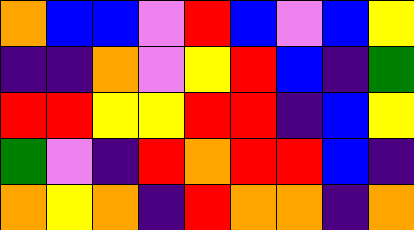[["orange", "blue", "blue", "violet", "red", "blue", "violet", "blue", "yellow"], ["indigo", "indigo", "orange", "violet", "yellow", "red", "blue", "indigo", "green"], ["red", "red", "yellow", "yellow", "red", "red", "indigo", "blue", "yellow"], ["green", "violet", "indigo", "red", "orange", "red", "red", "blue", "indigo"], ["orange", "yellow", "orange", "indigo", "red", "orange", "orange", "indigo", "orange"]]